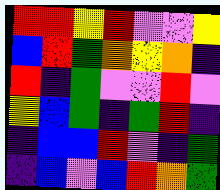[["red", "red", "yellow", "red", "violet", "violet", "yellow"], ["blue", "red", "green", "orange", "yellow", "orange", "indigo"], ["red", "indigo", "green", "violet", "violet", "red", "violet"], ["yellow", "blue", "green", "indigo", "green", "red", "indigo"], ["indigo", "blue", "blue", "red", "violet", "indigo", "green"], ["indigo", "blue", "violet", "blue", "red", "orange", "green"]]